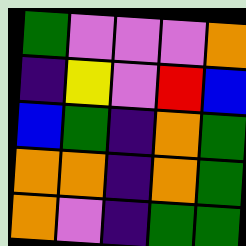[["green", "violet", "violet", "violet", "orange"], ["indigo", "yellow", "violet", "red", "blue"], ["blue", "green", "indigo", "orange", "green"], ["orange", "orange", "indigo", "orange", "green"], ["orange", "violet", "indigo", "green", "green"]]